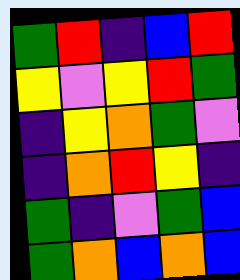[["green", "red", "indigo", "blue", "red"], ["yellow", "violet", "yellow", "red", "green"], ["indigo", "yellow", "orange", "green", "violet"], ["indigo", "orange", "red", "yellow", "indigo"], ["green", "indigo", "violet", "green", "blue"], ["green", "orange", "blue", "orange", "blue"]]